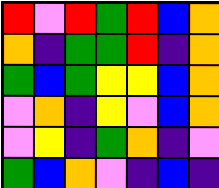[["red", "violet", "red", "green", "red", "blue", "orange"], ["orange", "indigo", "green", "green", "red", "indigo", "orange"], ["green", "blue", "green", "yellow", "yellow", "blue", "orange"], ["violet", "orange", "indigo", "yellow", "violet", "blue", "orange"], ["violet", "yellow", "indigo", "green", "orange", "indigo", "violet"], ["green", "blue", "orange", "violet", "indigo", "blue", "indigo"]]